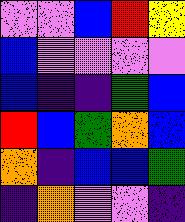[["violet", "violet", "blue", "red", "yellow"], ["blue", "violet", "violet", "violet", "violet"], ["blue", "indigo", "indigo", "green", "blue"], ["red", "blue", "green", "orange", "blue"], ["orange", "indigo", "blue", "blue", "green"], ["indigo", "orange", "violet", "violet", "indigo"]]